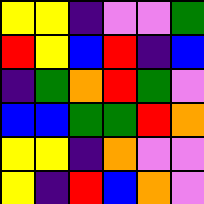[["yellow", "yellow", "indigo", "violet", "violet", "green"], ["red", "yellow", "blue", "red", "indigo", "blue"], ["indigo", "green", "orange", "red", "green", "violet"], ["blue", "blue", "green", "green", "red", "orange"], ["yellow", "yellow", "indigo", "orange", "violet", "violet"], ["yellow", "indigo", "red", "blue", "orange", "violet"]]